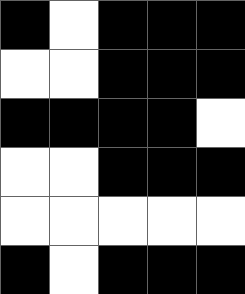[["black", "white", "black", "black", "black"], ["white", "white", "black", "black", "black"], ["black", "black", "black", "black", "white"], ["white", "white", "black", "black", "black"], ["white", "white", "white", "white", "white"], ["black", "white", "black", "black", "black"]]